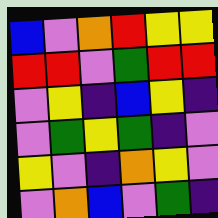[["blue", "violet", "orange", "red", "yellow", "yellow"], ["red", "red", "violet", "green", "red", "red"], ["violet", "yellow", "indigo", "blue", "yellow", "indigo"], ["violet", "green", "yellow", "green", "indigo", "violet"], ["yellow", "violet", "indigo", "orange", "yellow", "violet"], ["violet", "orange", "blue", "violet", "green", "indigo"]]